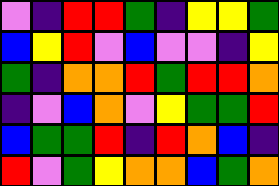[["violet", "indigo", "red", "red", "green", "indigo", "yellow", "yellow", "green"], ["blue", "yellow", "red", "violet", "blue", "violet", "violet", "indigo", "yellow"], ["green", "indigo", "orange", "orange", "red", "green", "red", "red", "orange"], ["indigo", "violet", "blue", "orange", "violet", "yellow", "green", "green", "red"], ["blue", "green", "green", "red", "indigo", "red", "orange", "blue", "indigo"], ["red", "violet", "green", "yellow", "orange", "orange", "blue", "green", "orange"]]